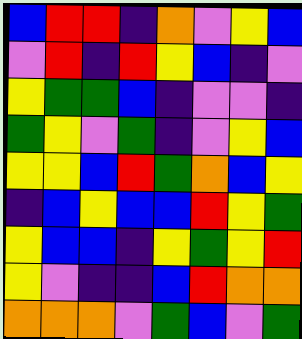[["blue", "red", "red", "indigo", "orange", "violet", "yellow", "blue"], ["violet", "red", "indigo", "red", "yellow", "blue", "indigo", "violet"], ["yellow", "green", "green", "blue", "indigo", "violet", "violet", "indigo"], ["green", "yellow", "violet", "green", "indigo", "violet", "yellow", "blue"], ["yellow", "yellow", "blue", "red", "green", "orange", "blue", "yellow"], ["indigo", "blue", "yellow", "blue", "blue", "red", "yellow", "green"], ["yellow", "blue", "blue", "indigo", "yellow", "green", "yellow", "red"], ["yellow", "violet", "indigo", "indigo", "blue", "red", "orange", "orange"], ["orange", "orange", "orange", "violet", "green", "blue", "violet", "green"]]